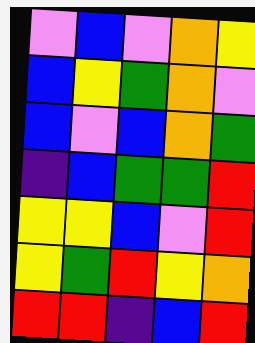[["violet", "blue", "violet", "orange", "yellow"], ["blue", "yellow", "green", "orange", "violet"], ["blue", "violet", "blue", "orange", "green"], ["indigo", "blue", "green", "green", "red"], ["yellow", "yellow", "blue", "violet", "red"], ["yellow", "green", "red", "yellow", "orange"], ["red", "red", "indigo", "blue", "red"]]